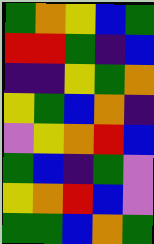[["green", "orange", "yellow", "blue", "green"], ["red", "red", "green", "indigo", "blue"], ["indigo", "indigo", "yellow", "green", "orange"], ["yellow", "green", "blue", "orange", "indigo"], ["violet", "yellow", "orange", "red", "blue"], ["green", "blue", "indigo", "green", "violet"], ["yellow", "orange", "red", "blue", "violet"], ["green", "green", "blue", "orange", "green"]]